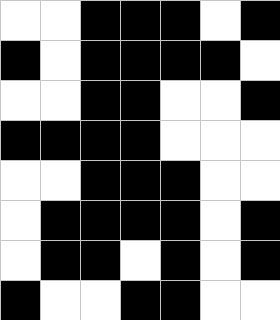[["white", "white", "black", "black", "black", "white", "black"], ["black", "white", "black", "black", "black", "black", "white"], ["white", "white", "black", "black", "white", "white", "black"], ["black", "black", "black", "black", "white", "white", "white"], ["white", "white", "black", "black", "black", "white", "white"], ["white", "black", "black", "black", "black", "white", "black"], ["white", "black", "black", "white", "black", "white", "black"], ["black", "white", "white", "black", "black", "white", "white"]]